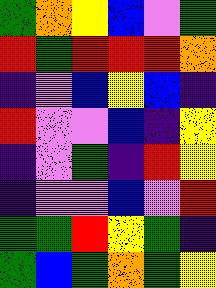[["green", "orange", "yellow", "blue", "violet", "green"], ["red", "green", "red", "red", "red", "orange"], ["indigo", "violet", "blue", "yellow", "blue", "indigo"], ["red", "violet", "violet", "blue", "indigo", "yellow"], ["indigo", "violet", "green", "indigo", "red", "yellow"], ["indigo", "violet", "violet", "blue", "violet", "red"], ["green", "green", "red", "yellow", "green", "indigo"], ["green", "blue", "green", "orange", "green", "yellow"]]